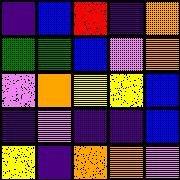[["indigo", "blue", "red", "indigo", "orange"], ["green", "green", "blue", "violet", "orange"], ["violet", "orange", "yellow", "yellow", "blue"], ["indigo", "violet", "indigo", "indigo", "blue"], ["yellow", "indigo", "orange", "orange", "violet"]]